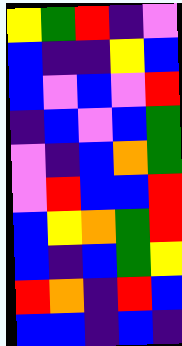[["yellow", "green", "red", "indigo", "violet"], ["blue", "indigo", "indigo", "yellow", "blue"], ["blue", "violet", "blue", "violet", "red"], ["indigo", "blue", "violet", "blue", "green"], ["violet", "indigo", "blue", "orange", "green"], ["violet", "red", "blue", "blue", "red"], ["blue", "yellow", "orange", "green", "red"], ["blue", "indigo", "blue", "green", "yellow"], ["red", "orange", "indigo", "red", "blue"], ["blue", "blue", "indigo", "blue", "indigo"]]